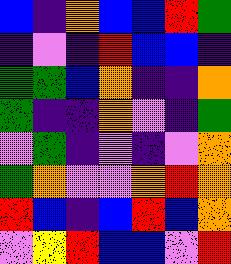[["blue", "indigo", "orange", "blue", "blue", "red", "green"], ["indigo", "violet", "indigo", "red", "blue", "blue", "indigo"], ["green", "green", "blue", "orange", "indigo", "indigo", "orange"], ["green", "indigo", "indigo", "orange", "violet", "indigo", "green"], ["violet", "green", "indigo", "violet", "indigo", "violet", "orange"], ["green", "orange", "violet", "violet", "orange", "red", "orange"], ["red", "blue", "indigo", "blue", "red", "blue", "orange"], ["violet", "yellow", "red", "blue", "blue", "violet", "red"]]